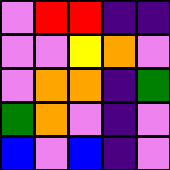[["violet", "red", "red", "indigo", "indigo"], ["violet", "violet", "yellow", "orange", "violet"], ["violet", "orange", "orange", "indigo", "green"], ["green", "orange", "violet", "indigo", "violet"], ["blue", "violet", "blue", "indigo", "violet"]]